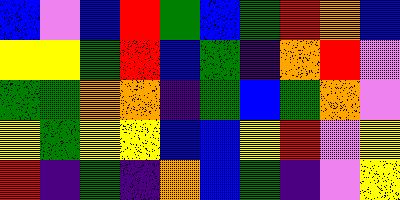[["blue", "violet", "blue", "red", "green", "blue", "green", "red", "orange", "blue"], ["yellow", "yellow", "green", "red", "blue", "green", "indigo", "orange", "red", "violet"], ["green", "green", "orange", "orange", "indigo", "green", "blue", "green", "orange", "violet"], ["yellow", "green", "yellow", "yellow", "blue", "blue", "yellow", "red", "violet", "yellow"], ["red", "indigo", "green", "indigo", "orange", "blue", "green", "indigo", "violet", "yellow"]]